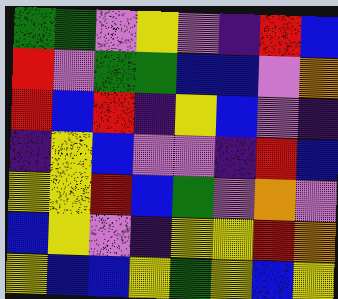[["green", "green", "violet", "yellow", "violet", "indigo", "red", "blue"], ["red", "violet", "green", "green", "blue", "blue", "violet", "orange"], ["red", "blue", "red", "indigo", "yellow", "blue", "violet", "indigo"], ["indigo", "yellow", "blue", "violet", "violet", "indigo", "red", "blue"], ["yellow", "yellow", "red", "blue", "green", "violet", "orange", "violet"], ["blue", "yellow", "violet", "indigo", "yellow", "yellow", "red", "orange"], ["yellow", "blue", "blue", "yellow", "green", "yellow", "blue", "yellow"]]